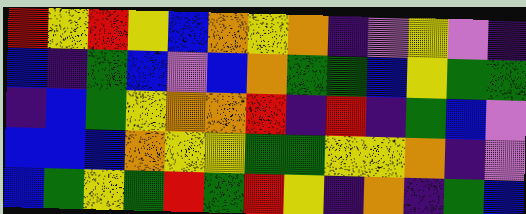[["red", "yellow", "red", "yellow", "blue", "orange", "yellow", "orange", "indigo", "violet", "yellow", "violet", "indigo"], ["blue", "indigo", "green", "blue", "violet", "blue", "orange", "green", "green", "blue", "yellow", "green", "green"], ["indigo", "blue", "green", "yellow", "orange", "orange", "red", "indigo", "red", "indigo", "green", "blue", "violet"], ["blue", "blue", "blue", "orange", "yellow", "yellow", "green", "green", "yellow", "yellow", "orange", "indigo", "violet"], ["blue", "green", "yellow", "green", "red", "green", "red", "yellow", "indigo", "orange", "indigo", "green", "blue"]]